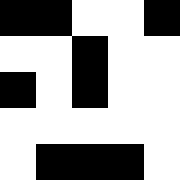[["black", "black", "white", "white", "black"], ["white", "white", "black", "white", "white"], ["black", "white", "black", "white", "white"], ["white", "white", "white", "white", "white"], ["white", "black", "black", "black", "white"]]